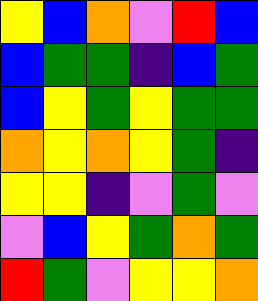[["yellow", "blue", "orange", "violet", "red", "blue"], ["blue", "green", "green", "indigo", "blue", "green"], ["blue", "yellow", "green", "yellow", "green", "green"], ["orange", "yellow", "orange", "yellow", "green", "indigo"], ["yellow", "yellow", "indigo", "violet", "green", "violet"], ["violet", "blue", "yellow", "green", "orange", "green"], ["red", "green", "violet", "yellow", "yellow", "orange"]]